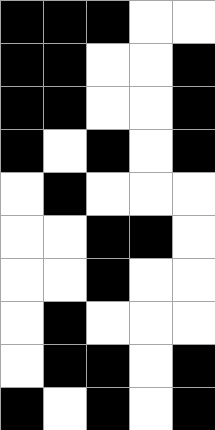[["black", "black", "black", "white", "white"], ["black", "black", "white", "white", "black"], ["black", "black", "white", "white", "black"], ["black", "white", "black", "white", "black"], ["white", "black", "white", "white", "white"], ["white", "white", "black", "black", "white"], ["white", "white", "black", "white", "white"], ["white", "black", "white", "white", "white"], ["white", "black", "black", "white", "black"], ["black", "white", "black", "white", "black"]]